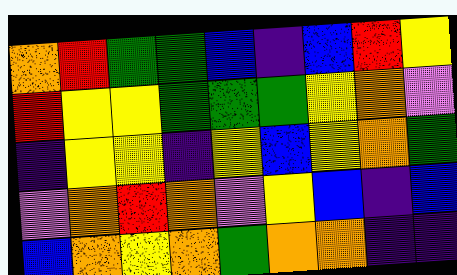[["orange", "red", "green", "green", "blue", "indigo", "blue", "red", "yellow"], ["red", "yellow", "yellow", "green", "green", "green", "yellow", "orange", "violet"], ["indigo", "yellow", "yellow", "indigo", "yellow", "blue", "yellow", "orange", "green"], ["violet", "orange", "red", "orange", "violet", "yellow", "blue", "indigo", "blue"], ["blue", "orange", "yellow", "orange", "green", "orange", "orange", "indigo", "indigo"]]